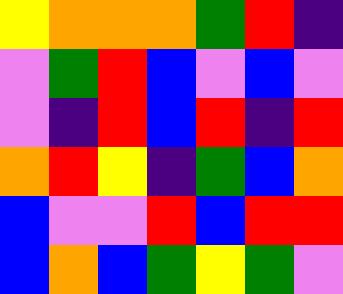[["yellow", "orange", "orange", "orange", "green", "red", "indigo"], ["violet", "green", "red", "blue", "violet", "blue", "violet"], ["violet", "indigo", "red", "blue", "red", "indigo", "red"], ["orange", "red", "yellow", "indigo", "green", "blue", "orange"], ["blue", "violet", "violet", "red", "blue", "red", "red"], ["blue", "orange", "blue", "green", "yellow", "green", "violet"]]